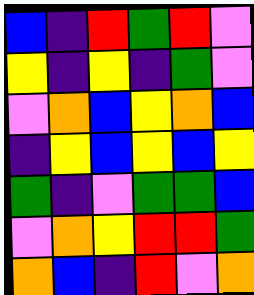[["blue", "indigo", "red", "green", "red", "violet"], ["yellow", "indigo", "yellow", "indigo", "green", "violet"], ["violet", "orange", "blue", "yellow", "orange", "blue"], ["indigo", "yellow", "blue", "yellow", "blue", "yellow"], ["green", "indigo", "violet", "green", "green", "blue"], ["violet", "orange", "yellow", "red", "red", "green"], ["orange", "blue", "indigo", "red", "violet", "orange"]]